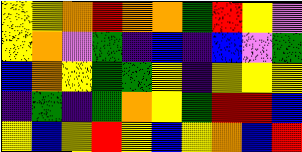[["yellow", "yellow", "orange", "red", "orange", "orange", "green", "red", "yellow", "violet"], ["yellow", "orange", "violet", "green", "indigo", "blue", "indigo", "blue", "violet", "green"], ["blue", "orange", "yellow", "green", "green", "yellow", "indigo", "yellow", "yellow", "yellow"], ["indigo", "green", "indigo", "green", "orange", "yellow", "green", "red", "red", "blue"], ["yellow", "blue", "yellow", "red", "yellow", "blue", "yellow", "orange", "blue", "red"]]